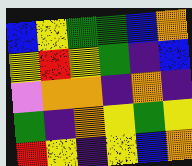[["blue", "yellow", "green", "green", "blue", "orange"], ["yellow", "red", "yellow", "green", "indigo", "blue"], ["violet", "orange", "orange", "indigo", "orange", "indigo"], ["green", "indigo", "orange", "yellow", "green", "yellow"], ["red", "yellow", "indigo", "yellow", "blue", "orange"]]